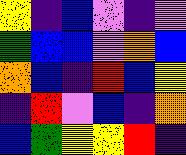[["yellow", "indigo", "blue", "violet", "indigo", "violet"], ["green", "blue", "blue", "violet", "orange", "blue"], ["orange", "blue", "indigo", "red", "blue", "yellow"], ["indigo", "red", "violet", "blue", "indigo", "orange"], ["blue", "green", "yellow", "yellow", "red", "indigo"]]